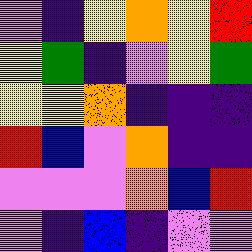[["violet", "indigo", "yellow", "orange", "yellow", "red"], ["yellow", "green", "indigo", "violet", "yellow", "green"], ["yellow", "yellow", "orange", "indigo", "indigo", "indigo"], ["red", "blue", "violet", "orange", "indigo", "indigo"], ["violet", "violet", "violet", "orange", "blue", "red"], ["violet", "indigo", "blue", "indigo", "violet", "violet"]]